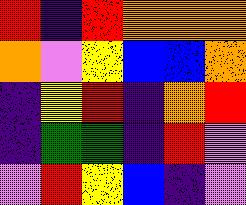[["red", "indigo", "red", "orange", "orange", "orange"], ["orange", "violet", "yellow", "blue", "blue", "orange"], ["indigo", "yellow", "red", "indigo", "orange", "red"], ["indigo", "green", "green", "indigo", "red", "violet"], ["violet", "red", "yellow", "blue", "indigo", "violet"]]